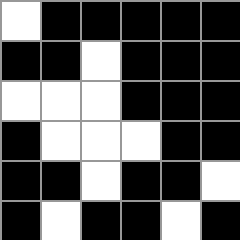[["white", "black", "black", "black", "black", "black"], ["black", "black", "white", "black", "black", "black"], ["white", "white", "white", "black", "black", "black"], ["black", "white", "white", "white", "black", "black"], ["black", "black", "white", "black", "black", "white"], ["black", "white", "black", "black", "white", "black"]]